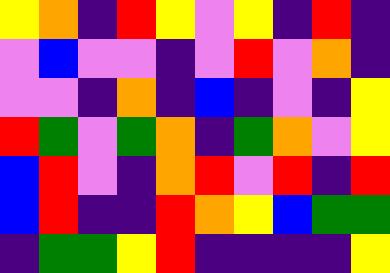[["yellow", "orange", "indigo", "red", "yellow", "violet", "yellow", "indigo", "red", "indigo"], ["violet", "blue", "violet", "violet", "indigo", "violet", "red", "violet", "orange", "indigo"], ["violet", "violet", "indigo", "orange", "indigo", "blue", "indigo", "violet", "indigo", "yellow"], ["red", "green", "violet", "green", "orange", "indigo", "green", "orange", "violet", "yellow"], ["blue", "red", "violet", "indigo", "orange", "red", "violet", "red", "indigo", "red"], ["blue", "red", "indigo", "indigo", "red", "orange", "yellow", "blue", "green", "green"], ["indigo", "green", "green", "yellow", "red", "indigo", "indigo", "indigo", "indigo", "yellow"]]